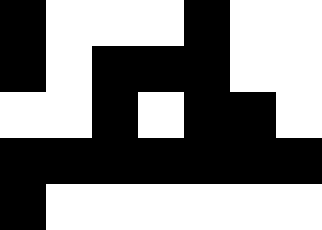[["black", "white", "white", "white", "black", "white", "white"], ["black", "white", "black", "black", "black", "white", "white"], ["white", "white", "black", "white", "black", "black", "white"], ["black", "black", "black", "black", "black", "black", "black"], ["black", "white", "white", "white", "white", "white", "white"]]